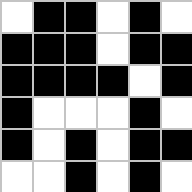[["white", "black", "black", "white", "black", "white"], ["black", "black", "black", "white", "black", "black"], ["black", "black", "black", "black", "white", "black"], ["black", "white", "white", "white", "black", "white"], ["black", "white", "black", "white", "black", "black"], ["white", "white", "black", "white", "black", "white"]]